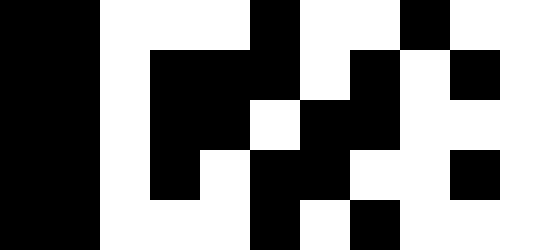[["black", "black", "white", "white", "white", "black", "white", "white", "black", "white", "white"], ["black", "black", "white", "black", "black", "black", "white", "black", "white", "black", "white"], ["black", "black", "white", "black", "black", "white", "black", "black", "white", "white", "white"], ["black", "black", "white", "black", "white", "black", "black", "white", "white", "black", "white"], ["black", "black", "white", "white", "white", "black", "white", "black", "white", "white", "white"]]